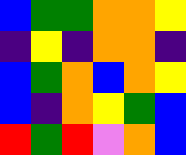[["blue", "green", "green", "orange", "orange", "yellow"], ["indigo", "yellow", "indigo", "orange", "orange", "indigo"], ["blue", "green", "orange", "blue", "orange", "yellow"], ["blue", "indigo", "orange", "yellow", "green", "blue"], ["red", "green", "red", "violet", "orange", "blue"]]